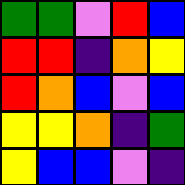[["green", "green", "violet", "red", "blue"], ["red", "red", "indigo", "orange", "yellow"], ["red", "orange", "blue", "violet", "blue"], ["yellow", "yellow", "orange", "indigo", "green"], ["yellow", "blue", "blue", "violet", "indigo"]]